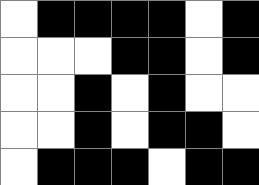[["white", "black", "black", "black", "black", "white", "black"], ["white", "white", "white", "black", "black", "white", "black"], ["white", "white", "black", "white", "black", "white", "white"], ["white", "white", "black", "white", "black", "black", "white"], ["white", "black", "black", "black", "white", "black", "black"]]